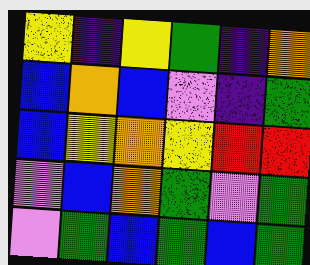[["yellow", "indigo", "yellow", "green", "indigo", "orange"], ["blue", "orange", "blue", "violet", "indigo", "green"], ["blue", "yellow", "orange", "yellow", "red", "red"], ["violet", "blue", "orange", "green", "violet", "green"], ["violet", "green", "blue", "green", "blue", "green"]]